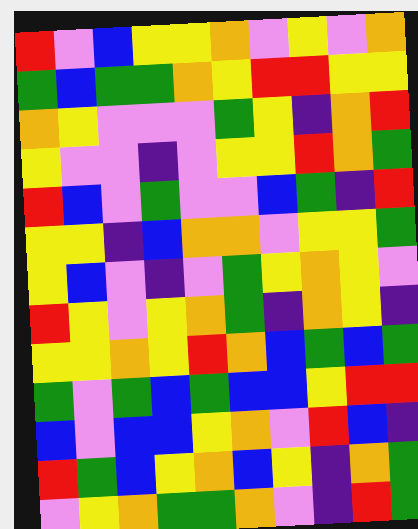[["red", "violet", "blue", "yellow", "yellow", "orange", "violet", "yellow", "violet", "orange"], ["green", "blue", "green", "green", "orange", "yellow", "red", "red", "yellow", "yellow"], ["orange", "yellow", "violet", "violet", "violet", "green", "yellow", "indigo", "orange", "red"], ["yellow", "violet", "violet", "indigo", "violet", "yellow", "yellow", "red", "orange", "green"], ["red", "blue", "violet", "green", "violet", "violet", "blue", "green", "indigo", "red"], ["yellow", "yellow", "indigo", "blue", "orange", "orange", "violet", "yellow", "yellow", "green"], ["yellow", "blue", "violet", "indigo", "violet", "green", "yellow", "orange", "yellow", "violet"], ["red", "yellow", "violet", "yellow", "orange", "green", "indigo", "orange", "yellow", "indigo"], ["yellow", "yellow", "orange", "yellow", "red", "orange", "blue", "green", "blue", "green"], ["green", "violet", "green", "blue", "green", "blue", "blue", "yellow", "red", "red"], ["blue", "violet", "blue", "blue", "yellow", "orange", "violet", "red", "blue", "indigo"], ["red", "green", "blue", "yellow", "orange", "blue", "yellow", "indigo", "orange", "green"], ["violet", "yellow", "orange", "green", "green", "orange", "violet", "indigo", "red", "green"]]